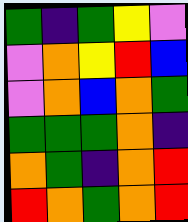[["green", "indigo", "green", "yellow", "violet"], ["violet", "orange", "yellow", "red", "blue"], ["violet", "orange", "blue", "orange", "green"], ["green", "green", "green", "orange", "indigo"], ["orange", "green", "indigo", "orange", "red"], ["red", "orange", "green", "orange", "red"]]